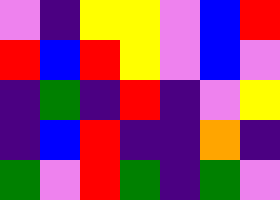[["violet", "indigo", "yellow", "yellow", "violet", "blue", "red"], ["red", "blue", "red", "yellow", "violet", "blue", "violet"], ["indigo", "green", "indigo", "red", "indigo", "violet", "yellow"], ["indigo", "blue", "red", "indigo", "indigo", "orange", "indigo"], ["green", "violet", "red", "green", "indigo", "green", "violet"]]